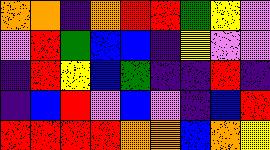[["orange", "orange", "indigo", "orange", "red", "red", "green", "yellow", "violet"], ["violet", "red", "green", "blue", "blue", "indigo", "yellow", "violet", "violet"], ["indigo", "red", "yellow", "blue", "green", "indigo", "indigo", "red", "indigo"], ["indigo", "blue", "red", "violet", "blue", "violet", "indigo", "blue", "red"], ["red", "red", "red", "red", "orange", "orange", "blue", "orange", "yellow"]]